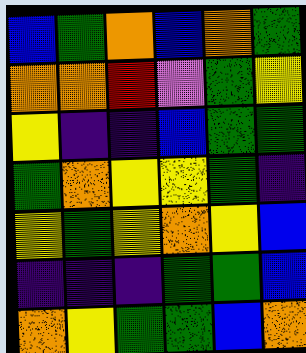[["blue", "green", "orange", "blue", "orange", "green"], ["orange", "orange", "red", "violet", "green", "yellow"], ["yellow", "indigo", "indigo", "blue", "green", "green"], ["green", "orange", "yellow", "yellow", "green", "indigo"], ["yellow", "green", "yellow", "orange", "yellow", "blue"], ["indigo", "indigo", "indigo", "green", "green", "blue"], ["orange", "yellow", "green", "green", "blue", "orange"]]